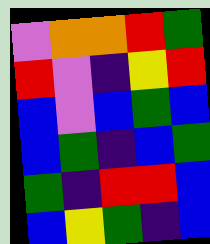[["violet", "orange", "orange", "red", "green"], ["red", "violet", "indigo", "yellow", "red"], ["blue", "violet", "blue", "green", "blue"], ["blue", "green", "indigo", "blue", "green"], ["green", "indigo", "red", "red", "blue"], ["blue", "yellow", "green", "indigo", "blue"]]